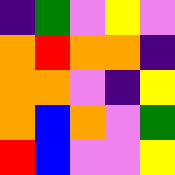[["indigo", "green", "violet", "yellow", "violet"], ["orange", "red", "orange", "orange", "indigo"], ["orange", "orange", "violet", "indigo", "yellow"], ["orange", "blue", "orange", "violet", "green"], ["red", "blue", "violet", "violet", "yellow"]]